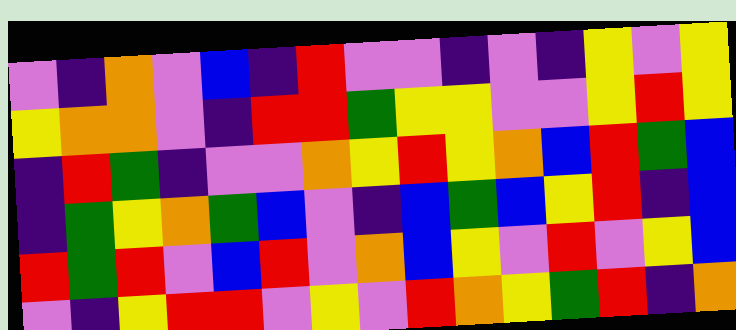[["violet", "indigo", "orange", "violet", "blue", "indigo", "red", "violet", "violet", "indigo", "violet", "indigo", "yellow", "violet", "yellow"], ["yellow", "orange", "orange", "violet", "indigo", "red", "red", "green", "yellow", "yellow", "violet", "violet", "yellow", "red", "yellow"], ["indigo", "red", "green", "indigo", "violet", "violet", "orange", "yellow", "red", "yellow", "orange", "blue", "red", "green", "blue"], ["indigo", "green", "yellow", "orange", "green", "blue", "violet", "indigo", "blue", "green", "blue", "yellow", "red", "indigo", "blue"], ["red", "green", "red", "violet", "blue", "red", "violet", "orange", "blue", "yellow", "violet", "red", "violet", "yellow", "blue"], ["violet", "indigo", "yellow", "red", "red", "violet", "yellow", "violet", "red", "orange", "yellow", "green", "red", "indigo", "orange"]]